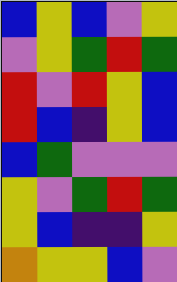[["blue", "yellow", "blue", "violet", "yellow"], ["violet", "yellow", "green", "red", "green"], ["red", "violet", "red", "yellow", "blue"], ["red", "blue", "indigo", "yellow", "blue"], ["blue", "green", "violet", "violet", "violet"], ["yellow", "violet", "green", "red", "green"], ["yellow", "blue", "indigo", "indigo", "yellow"], ["orange", "yellow", "yellow", "blue", "violet"]]